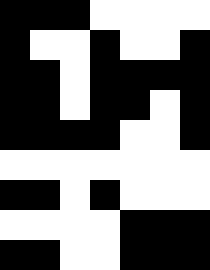[["black", "black", "black", "white", "white", "white", "white"], ["black", "white", "white", "black", "white", "white", "black"], ["black", "black", "white", "black", "black", "black", "black"], ["black", "black", "white", "black", "black", "white", "black"], ["black", "black", "black", "black", "white", "white", "black"], ["white", "white", "white", "white", "white", "white", "white"], ["black", "black", "white", "black", "white", "white", "white"], ["white", "white", "white", "white", "black", "black", "black"], ["black", "black", "white", "white", "black", "black", "black"]]